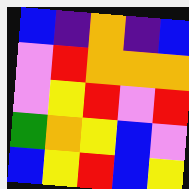[["blue", "indigo", "orange", "indigo", "blue"], ["violet", "red", "orange", "orange", "orange"], ["violet", "yellow", "red", "violet", "red"], ["green", "orange", "yellow", "blue", "violet"], ["blue", "yellow", "red", "blue", "yellow"]]